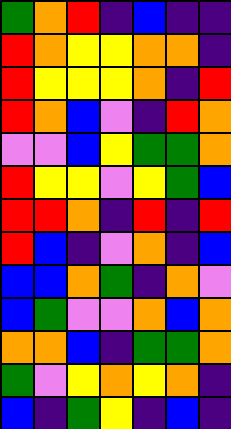[["green", "orange", "red", "indigo", "blue", "indigo", "indigo"], ["red", "orange", "yellow", "yellow", "orange", "orange", "indigo"], ["red", "yellow", "yellow", "yellow", "orange", "indigo", "red"], ["red", "orange", "blue", "violet", "indigo", "red", "orange"], ["violet", "violet", "blue", "yellow", "green", "green", "orange"], ["red", "yellow", "yellow", "violet", "yellow", "green", "blue"], ["red", "red", "orange", "indigo", "red", "indigo", "red"], ["red", "blue", "indigo", "violet", "orange", "indigo", "blue"], ["blue", "blue", "orange", "green", "indigo", "orange", "violet"], ["blue", "green", "violet", "violet", "orange", "blue", "orange"], ["orange", "orange", "blue", "indigo", "green", "green", "orange"], ["green", "violet", "yellow", "orange", "yellow", "orange", "indigo"], ["blue", "indigo", "green", "yellow", "indigo", "blue", "indigo"]]